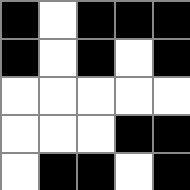[["black", "white", "black", "black", "black"], ["black", "white", "black", "white", "black"], ["white", "white", "white", "white", "white"], ["white", "white", "white", "black", "black"], ["white", "black", "black", "white", "black"]]